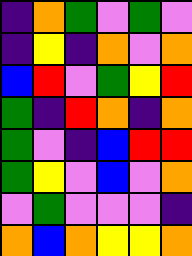[["indigo", "orange", "green", "violet", "green", "violet"], ["indigo", "yellow", "indigo", "orange", "violet", "orange"], ["blue", "red", "violet", "green", "yellow", "red"], ["green", "indigo", "red", "orange", "indigo", "orange"], ["green", "violet", "indigo", "blue", "red", "red"], ["green", "yellow", "violet", "blue", "violet", "orange"], ["violet", "green", "violet", "violet", "violet", "indigo"], ["orange", "blue", "orange", "yellow", "yellow", "orange"]]